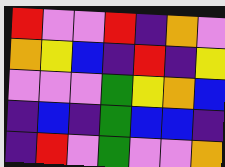[["red", "violet", "violet", "red", "indigo", "orange", "violet"], ["orange", "yellow", "blue", "indigo", "red", "indigo", "yellow"], ["violet", "violet", "violet", "green", "yellow", "orange", "blue"], ["indigo", "blue", "indigo", "green", "blue", "blue", "indigo"], ["indigo", "red", "violet", "green", "violet", "violet", "orange"]]